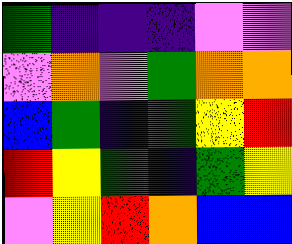[["green", "indigo", "indigo", "indigo", "violet", "violet"], ["violet", "orange", "violet", "green", "orange", "orange"], ["blue", "green", "indigo", "green", "yellow", "red"], ["red", "yellow", "green", "indigo", "green", "yellow"], ["violet", "yellow", "red", "orange", "blue", "blue"]]